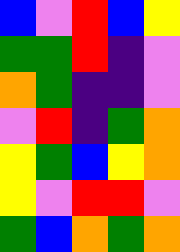[["blue", "violet", "red", "blue", "yellow"], ["green", "green", "red", "indigo", "violet"], ["orange", "green", "indigo", "indigo", "violet"], ["violet", "red", "indigo", "green", "orange"], ["yellow", "green", "blue", "yellow", "orange"], ["yellow", "violet", "red", "red", "violet"], ["green", "blue", "orange", "green", "orange"]]